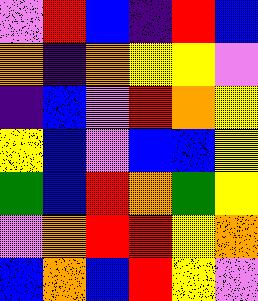[["violet", "red", "blue", "indigo", "red", "blue"], ["orange", "indigo", "orange", "yellow", "yellow", "violet"], ["indigo", "blue", "violet", "red", "orange", "yellow"], ["yellow", "blue", "violet", "blue", "blue", "yellow"], ["green", "blue", "red", "orange", "green", "yellow"], ["violet", "orange", "red", "red", "yellow", "orange"], ["blue", "orange", "blue", "red", "yellow", "violet"]]